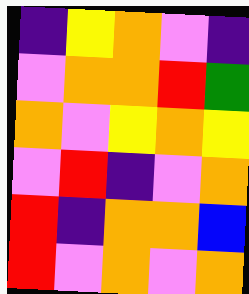[["indigo", "yellow", "orange", "violet", "indigo"], ["violet", "orange", "orange", "red", "green"], ["orange", "violet", "yellow", "orange", "yellow"], ["violet", "red", "indigo", "violet", "orange"], ["red", "indigo", "orange", "orange", "blue"], ["red", "violet", "orange", "violet", "orange"]]